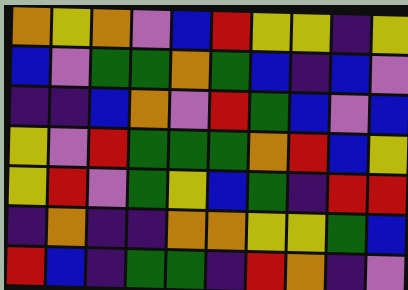[["orange", "yellow", "orange", "violet", "blue", "red", "yellow", "yellow", "indigo", "yellow"], ["blue", "violet", "green", "green", "orange", "green", "blue", "indigo", "blue", "violet"], ["indigo", "indigo", "blue", "orange", "violet", "red", "green", "blue", "violet", "blue"], ["yellow", "violet", "red", "green", "green", "green", "orange", "red", "blue", "yellow"], ["yellow", "red", "violet", "green", "yellow", "blue", "green", "indigo", "red", "red"], ["indigo", "orange", "indigo", "indigo", "orange", "orange", "yellow", "yellow", "green", "blue"], ["red", "blue", "indigo", "green", "green", "indigo", "red", "orange", "indigo", "violet"]]